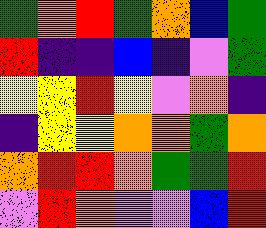[["green", "orange", "red", "green", "orange", "blue", "green"], ["red", "indigo", "indigo", "blue", "indigo", "violet", "green"], ["yellow", "yellow", "red", "yellow", "violet", "orange", "indigo"], ["indigo", "yellow", "yellow", "orange", "orange", "green", "orange"], ["orange", "red", "red", "orange", "green", "green", "red"], ["violet", "red", "orange", "violet", "violet", "blue", "red"]]